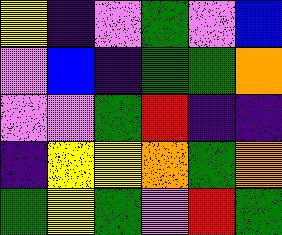[["yellow", "indigo", "violet", "green", "violet", "blue"], ["violet", "blue", "indigo", "green", "green", "orange"], ["violet", "violet", "green", "red", "indigo", "indigo"], ["indigo", "yellow", "yellow", "orange", "green", "orange"], ["green", "yellow", "green", "violet", "red", "green"]]